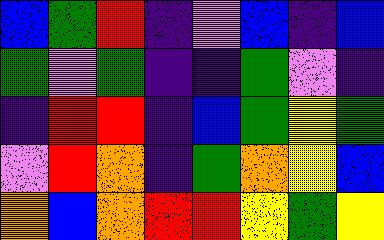[["blue", "green", "red", "indigo", "violet", "blue", "indigo", "blue"], ["green", "violet", "green", "indigo", "indigo", "green", "violet", "indigo"], ["indigo", "red", "red", "indigo", "blue", "green", "yellow", "green"], ["violet", "red", "orange", "indigo", "green", "orange", "yellow", "blue"], ["orange", "blue", "orange", "red", "red", "yellow", "green", "yellow"]]